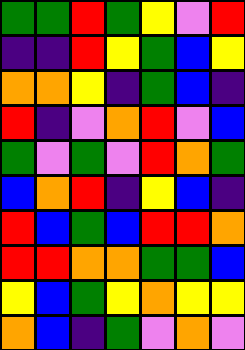[["green", "green", "red", "green", "yellow", "violet", "red"], ["indigo", "indigo", "red", "yellow", "green", "blue", "yellow"], ["orange", "orange", "yellow", "indigo", "green", "blue", "indigo"], ["red", "indigo", "violet", "orange", "red", "violet", "blue"], ["green", "violet", "green", "violet", "red", "orange", "green"], ["blue", "orange", "red", "indigo", "yellow", "blue", "indigo"], ["red", "blue", "green", "blue", "red", "red", "orange"], ["red", "red", "orange", "orange", "green", "green", "blue"], ["yellow", "blue", "green", "yellow", "orange", "yellow", "yellow"], ["orange", "blue", "indigo", "green", "violet", "orange", "violet"]]